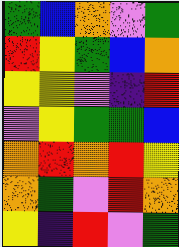[["green", "blue", "orange", "violet", "green"], ["red", "yellow", "green", "blue", "orange"], ["yellow", "yellow", "violet", "indigo", "red"], ["violet", "yellow", "green", "green", "blue"], ["orange", "red", "orange", "red", "yellow"], ["orange", "green", "violet", "red", "orange"], ["yellow", "indigo", "red", "violet", "green"]]